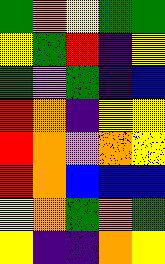[["green", "orange", "yellow", "green", "green"], ["yellow", "green", "red", "indigo", "yellow"], ["green", "violet", "green", "indigo", "blue"], ["red", "orange", "indigo", "yellow", "yellow"], ["red", "orange", "violet", "orange", "yellow"], ["red", "orange", "blue", "blue", "blue"], ["yellow", "orange", "green", "orange", "green"], ["yellow", "indigo", "indigo", "orange", "yellow"]]